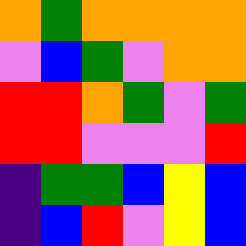[["orange", "green", "orange", "orange", "orange", "orange"], ["violet", "blue", "green", "violet", "orange", "orange"], ["red", "red", "orange", "green", "violet", "green"], ["red", "red", "violet", "violet", "violet", "red"], ["indigo", "green", "green", "blue", "yellow", "blue"], ["indigo", "blue", "red", "violet", "yellow", "blue"]]